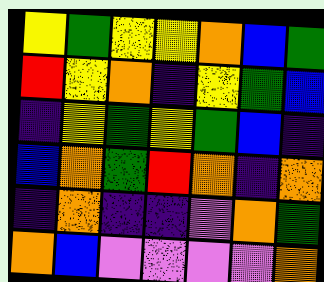[["yellow", "green", "yellow", "yellow", "orange", "blue", "green"], ["red", "yellow", "orange", "indigo", "yellow", "green", "blue"], ["indigo", "yellow", "green", "yellow", "green", "blue", "indigo"], ["blue", "orange", "green", "red", "orange", "indigo", "orange"], ["indigo", "orange", "indigo", "indigo", "violet", "orange", "green"], ["orange", "blue", "violet", "violet", "violet", "violet", "orange"]]